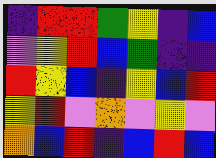[["indigo", "red", "red", "green", "yellow", "indigo", "blue"], ["violet", "yellow", "red", "blue", "green", "indigo", "indigo"], ["red", "yellow", "blue", "indigo", "yellow", "blue", "red"], ["yellow", "red", "violet", "orange", "violet", "yellow", "violet"], ["orange", "blue", "red", "indigo", "blue", "red", "blue"]]